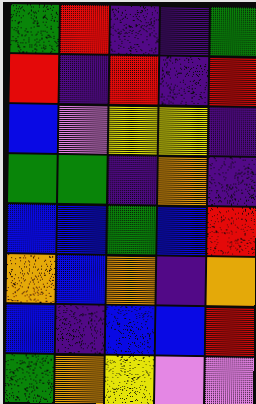[["green", "red", "indigo", "indigo", "green"], ["red", "indigo", "red", "indigo", "red"], ["blue", "violet", "yellow", "yellow", "indigo"], ["green", "green", "indigo", "orange", "indigo"], ["blue", "blue", "green", "blue", "red"], ["orange", "blue", "orange", "indigo", "orange"], ["blue", "indigo", "blue", "blue", "red"], ["green", "orange", "yellow", "violet", "violet"]]